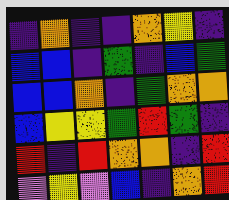[["indigo", "orange", "indigo", "indigo", "orange", "yellow", "indigo"], ["blue", "blue", "indigo", "green", "indigo", "blue", "green"], ["blue", "blue", "orange", "indigo", "green", "orange", "orange"], ["blue", "yellow", "yellow", "green", "red", "green", "indigo"], ["red", "indigo", "red", "orange", "orange", "indigo", "red"], ["violet", "yellow", "violet", "blue", "indigo", "orange", "red"]]